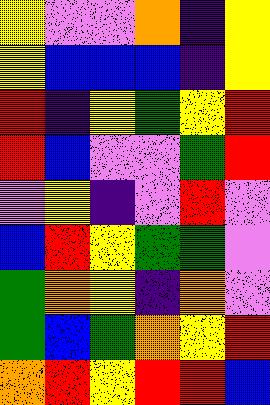[["yellow", "violet", "violet", "orange", "indigo", "yellow"], ["yellow", "blue", "blue", "blue", "indigo", "yellow"], ["red", "indigo", "yellow", "green", "yellow", "red"], ["red", "blue", "violet", "violet", "green", "red"], ["violet", "yellow", "indigo", "violet", "red", "violet"], ["blue", "red", "yellow", "green", "green", "violet"], ["green", "orange", "yellow", "indigo", "orange", "violet"], ["green", "blue", "green", "orange", "yellow", "red"], ["orange", "red", "yellow", "red", "red", "blue"]]